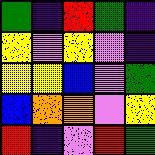[["green", "indigo", "red", "green", "indigo"], ["yellow", "violet", "yellow", "violet", "indigo"], ["yellow", "yellow", "blue", "violet", "green"], ["blue", "orange", "orange", "violet", "yellow"], ["red", "indigo", "violet", "red", "green"]]